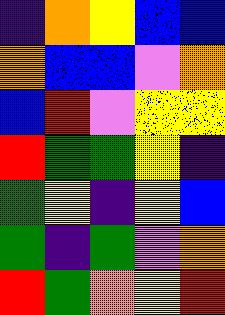[["indigo", "orange", "yellow", "blue", "blue"], ["orange", "blue", "blue", "violet", "orange"], ["blue", "red", "violet", "yellow", "yellow"], ["red", "green", "green", "yellow", "indigo"], ["green", "yellow", "indigo", "yellow", "blue"], ["green", "indigo", "green", "violet", "orange"], ["red", "green", "orange", "yellow", "red"]]